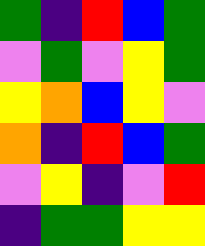[["green", "indigo", "red", "blue", "green"], ["violet", "green", "violet", "yellow", "green"], ["yellow", "orange", "blue", "yellow", "violet"], ["orange", "indigo", "red", "blue", "green"], ["violet", "yellow", "indigo", "violet", "red"], ["indigo", "green", "green", "yellow", "yellow"]]